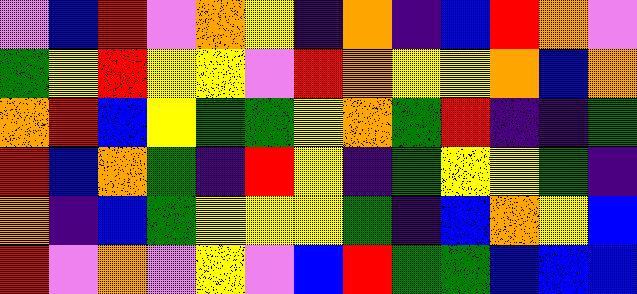[["violet", "blue", "red", "violet", "orange", "yellow", "indigo", "orange", "indigo", "blue", "red", "orange", "violet"], ["green", "yellow", "red", "yellow", "yellow", "violet", "red", "orange", "yellow", "yellow", "orange", "blue", "orange"], ["orange", "red", "blue", "yellow", "green", "green", "yellow", "orange", "green", "red", "indigo", "indigo", "green"], ["red", "blue", "orange", "green", "indigo", "red", "yellow", "indigo", "green", "yellow", "yellow", "green", "indigo"], ["orange", "indigo", "blue", "green", "yellow", "yellow", "yellow", "green", "indigo", "blue", "orange", "yellow", "blue"], ["red", "violet", "orange", "violet", "yellow", "violet", "blue", "red", "green", "green", "blue", "blue", "blue"]]